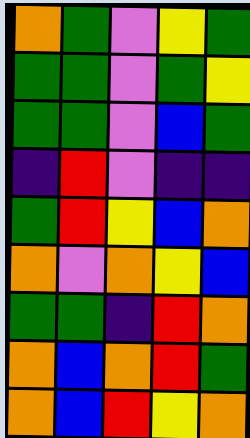[["orange", "green", "violet", "yellow", "green"], ["green", "green", "violet", "green", "yellow"], ["green", "green", "violet", "blue", "green"], ["indigo", "red", "violet", "indigo", "indigo"], ["green", "red", "yellow", "blue", "orange"], ["orange", "violet", "orange", "yellow", "blue"], ["green", "green", "indigo", "red", "orange"], ["orange", "blue", "orange", "red", "green"], ["orange", "blue", "red", "yellow", "orange"]]